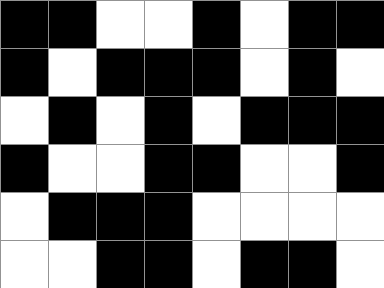[["black", "black", "white", "white", "black", "white", "black", "black"], ["black", "white", "black", "black", "black", "white", "black", "white"], ["white", "black", "white", "black", "white", "black", "black", "black"], ["black", "white", "white", "black", "black", "white", "white", "black"], ["white", "black", "black", "black", "white", "white", "white", "white"], ["white", "white", "black", "black", "white", "black", "black", "white"]]